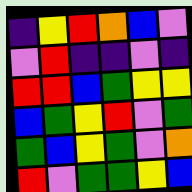[["indigo", "yellow", "red", "orange", "blue", "violet"], ["violet", "red", "indigo", "indigo", "violet", "indigo"], ["red", "red", "blue", "green", "yellow", "yellow"], ["blue", "green", "yellow", "red", "violet", "green"], ["green", "blue", "yellow", "green", "violet", "orange"], ["red", "violet", "green", "green", "yellow", "blue"]]